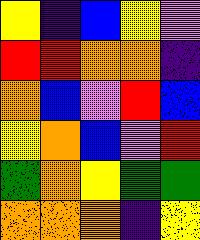[["yellow", "indigo", "blue", "yellow", "violet"], ["red", "red", "orange", "orange", "indigo"], ["orange", "blue", "violet", "red", "blue"], ["yellow", "orange", "blue", "violet", "red"], ["green", "orange", "yellow", "green", "green"], ["orange", "orange", "orange", "indigo", "yellow"]]